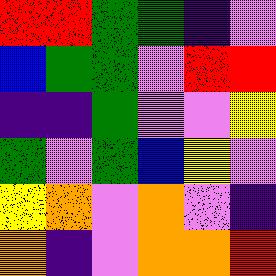[["red", "red", "green", "green", "indigo", "violet"], ["blue", "green", "green", "violet", "red", "red"], ["indigo", "indigo", "green", "violet", "violet", "yellow"], ["green", "violet", "green", "blue", "yellow", "violet"], ["yellow", "orange", "violet", "orange", "violet", "indigo"], ["orange", "indigo", "violet", "orange", "orange", "red"]]